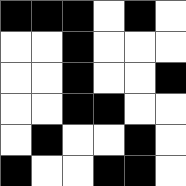[["black", "black", "black", "white", "black", "white"], ["white", "white", "black", "white", "white", "white"], ["white", "white", "black", "white", "white", "black"], ["white", "white", "black", "black", "white", "white"], ["white", "black", "white", "white", "black", "white"], ["black", "white", "white", "black", "black", "white"]]